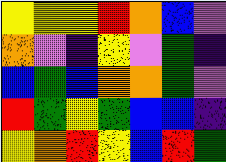[["yellow", "yellow", "yellow", "red", "orange", "blue", "violet"], ["orange", "violet", "indigo", "yellow", "violet", "green", "indigo"], ["blue", "green", "blue", "orange", "orange", "green", "violet"], ["red", "green", "yellow", "green", "blue", "blue", "indigo"], ["yellow", "orange", "red", "yellow", "blue", "red", "green"]]